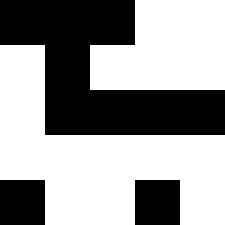[["black", "black", "black", "white", "white"], ["white", "black", "white", "white", "white"], ["white", "black", "black", "black", "black"], ["white", "white", "white", "white", "white"], ["black", "white", "white", "black", "white"]]